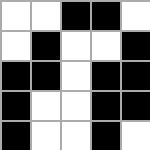[["white", "white", "black", "black", "white"], ["white", "black", "white", "white", "black"], ["black", "black", "white", "black", "black"], ["black", "white", "white", "black", "black"], ["black", "white", "white", "black", "white"]]